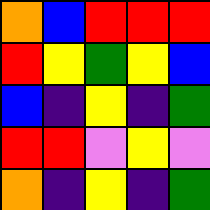[["orange", "blue", "red", "red", "red"], ["red", "yellow", "green", "yellow", "blue"], ["blue", "indigo", "yellow", "indigo", "green"], ["red", "red", "violet", "yellow", "violet"], ["orange", "indigo", "yellow", "indigo", "green"]]